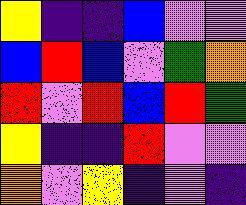[["yellow", "indigo", "indigo", "blue", "violet", "violet"], ["blue", "red", "blue", "violet", "green", "orange"], ["red", "violet", "red", "blue", "red", "green"], ["yellow", "indigo", "indigo", "red", "violet", "violet"], ["orange", "violet", "yellow", "indigo", "violet", "indigo"]]